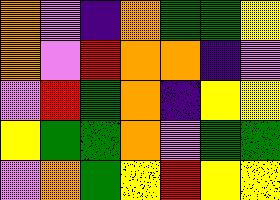[["orange", "violet", "indigo", "orange", "green", "green", "yellow"], ["orange", "violet", "red", "orange", "orange", "indigo", "violet"], ["violet", "red", "green", "orange", "indigo", "yellow", "yellow"], ["yellow", "green", "green", "orange", "violet", "green", "green"], ["violet", "orange", "green", "yellow", "red", "yellow", "yellow"]]